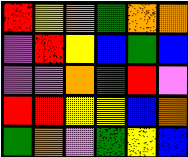[["red", "yellow", "orange", "green", "orange", "orange"], ["violet", "red", "yellow", "blue", "green", "blue"], ["violet", "violet", "orange", "green", "red", "violet"], ["red", "red", "yellow", "yellow", "blue", "orange"], ["green", "orange", "violet", "green", "yellow", "blue"]]